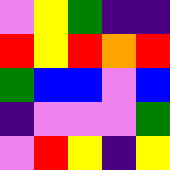[["violet", "yellow", "green", "indigo", "indigo"], ["red", "yellow", "red", "orange", "red"], ["green", "blue", "blue", "violet", "blue"], ["indigo", "violet", "violet", "violet", "green"], ["violet", "red", "yellow", "indigo", "yellow"]]